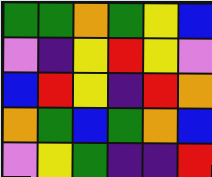[["green", "green", "orange", "green", "yellow", "blue"], ["violet", "indigo", "yellow", "red", "yellow", "violet"], ["blue", "red", "yellow", "indigo", "red", "orange"], ["orange", "green", "blue", "green", "orange", "blue"], ["violet", "yellow", "green", "indigo", "indigo", "red"]]